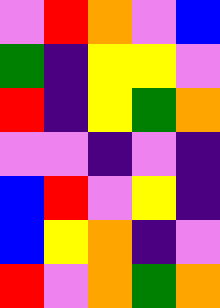[["violet", "red", "orange", "violet", "blue"], ["green", "indigo", "yellow", "yellow", "violet"], ["red", "indigo", "yellow", "green", "orange"], ["violet", "violet", "indigo", "violet", "indigo"], ["blue", "red", "violet", "yellow", "indigo"], ["blue", "yellow", "orange", "indigo", "violet"], ["red", "violet", "orange", "green", "orange"]]